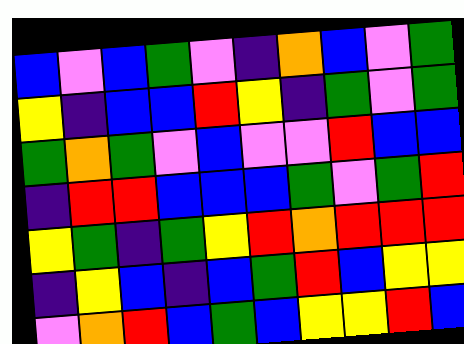[["blue", "violet", "blue", "green", "violet", "indigo", "orange", "blue", "violet", "green"], ["yellow", "indigo", "blue", "blue", "red", "yellow", "indigo", "green", "violet", "green"], ["green", "orange", "green", "violet", "blue", "violet", "violet", "red", "blue", "blue"], ["indigo", "red", "red", "blue", "blue", "blue", "green", "violet", "green", "red"], ["yellow", "green", "indigo", "green", "yellow", "red", "orange", "red", "red", "red"], ["indigo", "yellow", "blue", "indigo", "blue", "green", "red", "blue", "yellow", "yellow"], ["violet", "orange", "red", "blue", "green", "blue", "yellow", "yellow", "red", "blue"]]